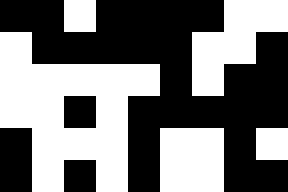[["black", "black", "white", "black", "black", "black", "black", "white", "white"], ["white", "black", "black", "black", "black", "black", "white", "white", "black"], ["white", "white", "white", "white", "white", "black", "white", "black", "black"], ["white", "white", "black", "white", "black", "black", "black", "black", "black"], ["black", "white", "white", "white", "black", "white", "white", "black", "white"], ["black", "white", "black", "white", "black", "white", "white", "black", "black"]]